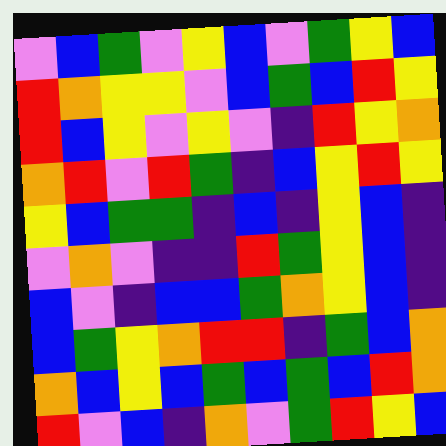[["violet", "blue", "green", "violet", "yellow", "blue", "violet", "green", "yellow", "blue"], ["red", "orange", "yellow", "yellow", "violet", "blue", "green", "blue", "red", "yellow"], ["red", "blue", "yellow", "violet", "yellow", "violet", "indigo", "red", "yellow", "orange"], ["orange", "red", "violet", "red", "green", "indigo", "blue", "yellow", "red", "yellow"], ["yellow", "blue", "green", "green", "indigo", "blue", "indigo", "yellow", "blue", "indigo"], ["violet", "orange", "violet", "indigo", "indigo", "red", "green", "yellow", "blue", "indigo"], ["blue", "violet", "indigo", "blue", "blue", "green", "orange", "yellow", "blue", "indigo"], ["blue", "green", "yellow", "orange", "red", "red", "indigo", "green", "blue", "orange"], ["orange", "blue", "yellow", "blue", "green", "blue", "green", "blue", "red", "orange"], ["red", "violet", "blue", "indigo", "orange", "violet", "green", "red", "yellow", "blue"]]